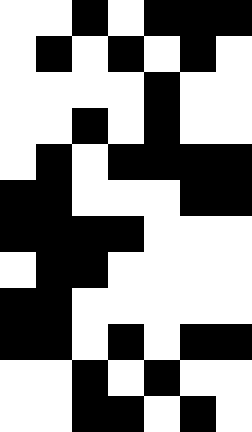[["white", "white", "black", "white", "black", "black", "black"], ["white", "black", "white", "black", "white", "black", "white"], ["white", "white", "white", "white", "black", "white", "white"], ["white", "white", "black", "white", "black", "white", "white"], ["white", "black", "white", "black", "black", "black", "black"], ["black", "black", "white", "white", "white", "black", "black"], ["black", "black", "black", "black", "white", "white", "white"], ["white", "black", "black", "white", "white", "white", "white"], ["black", "black", "white", "white", "white", "white", "white"], ["black", "black", "white", "black", "white", "black", "black"], ["white", "white", "black", "white", "black", "white", "white"], ["white", "white", "black", "black", "white", "black", "white"]]